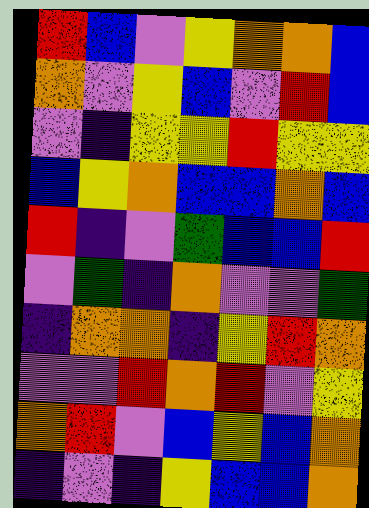[["red", "blue", "violet", "yellow", "orange", "orange", "blue"], ["orange", "violet", "yellow", "blue", "violet", "red", "blue"], ["violet", "indigo", "yellow", "yellow", "red", "yellow", "yellow"], ["blue", "yellow", "orange", "blue", "blue", "orange", "blue"], ["red", "indigo", "violet", "green", "blue", "blue", "red"], ["violet", "green", "indigo", "orange", "violet", "violet", "green"], ["indigo", "orange", "orange", "indigo", "yellow", "red", "orange"], ["violet", "violet", "red", "orange", "red", "violet", "yellow"], ["orange", "red", "violet", "blue", "yellow", "blue", "orange"], ["indigo", "violet", "indigo", "yellow", "blue", "blue", "orange"]]